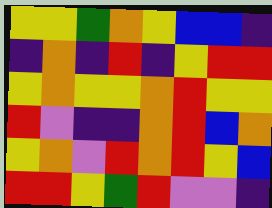[["yellow", "yellow", "green", "orange", "yellow", "blue", "blue", "indigo"], ["indigo", "orange", "indigo", "red", "indigo", "yellow", "red", "red"], ["yellow", "orange", "yellow", "yellow", "orange", "red", "yellow", "yellow"], ["red", "violet", "indigo", "indigo", "orange", "red", "blue", "orange"], ["yellow", "orange", "violet", "red", "orange", "red", "yellow", "blue"], ["red", "red", "yellow", "green", "red", "violet", "violet", "indigo"]]